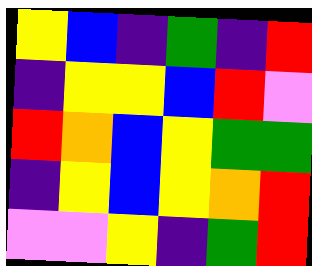[["yellow", "blue", "indigo", "green", "indigo", "red"], ["indigo", "yellow", "yellow", "blue", "red", "violet"], ["red", "orange", "blue", "yellow", "green", "green"], ["indigo", "yellow", "blue", "yellow", "orange", "red"], ["violet", "violet", "yellow", "indigo", "green", "red"]]